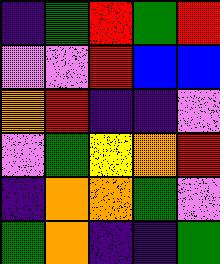[["indigo", "green", "red", "green", "red"], ["violet", "violet", "red", "blue", "blue"], ["orange", "red", "indigo", "indigo", "violet"], ["violet", "green", "yellow", "orange", "red"], ["indigo", "orange", "orange", "green", "violet"], ["green", "orange", "indigo", "indigo", "green"]]